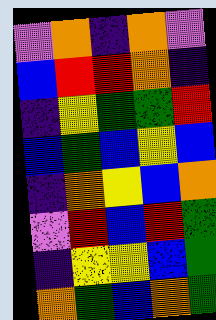[["violet", "orange", "indigo", "orange", "violet"], ["blue", "red", "red", "orange", "indigo"], ["indigo", "yellow", "green", "green", "red"], ["blue", "green", "blue", "yellow", "blue"], ["indigo", "orange", "yellow", "blue", "orange"], ["violet", "red", "blue", "red", "green"], ["indigo", "yellow", "yellow", "blue", "green"], ["orange", "green", "blue", "orange", "green"]]